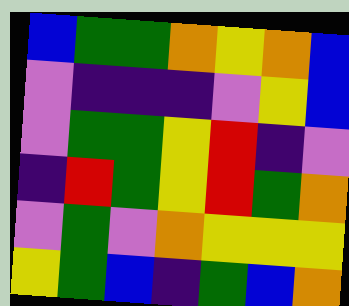[["blue", "green", "green", "orange", "yellow", "orange", "blue"], ["violet", "indigo", "indigo", "indigo", "violet", "yellow", "blue"], ["violet", "green", "green", "yellow", "red", "indigo", "violet"], ["indigo", "red", "green", "yellow", "red", "green", "orange"], ["violet", "green", "violet", "orange", "yellow", "yellow", "yellow"], ["yellow", "green", "blue", "indigo", "green", "blue", "orange"]]